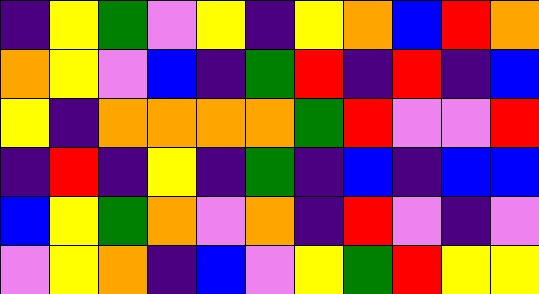[["indigo", "yellow", "green", "violet", "yellow", "indigo", "yellow", "orange", "blue", "red", "orange"], ["orange", "yellow", "violet", "blue", "indigo", "green", "red", "indigo", "red", "indigo", "blue"], ["yellow", "indigo", "orange", "orange", "orange", "orange", "green", "red", "violet", "violet", "red"], ["indigo", "red", "indigo", "yellow", "indigo", "green", "indigo", "blue", "indigo", "blue", "blue"], ["blue", "yellow", "green", "orange", "violet", "orange", "indigo", "red", "violet", "indigo", "violet"], ["violet", "yellow", "orange", "indigo", "blue", "violet", "yellow", "green", "red", "yellow", "yellow"]]